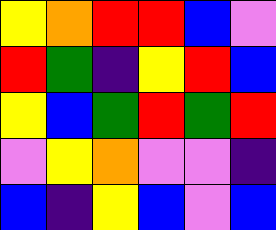[["yellow", "orange", "red", "red", "blue", "violet"], ["red", "green", "indigo", "yellow", "red", "blue"], ["yellow", "blue", "green", "red", "green", "red"], ["violet", "yellow", "orange", "violet", "violet", "indigo"], ["blue", "indigo", "yellow", "blue", "violet", "blue"]]